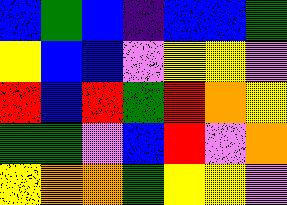[["blue", "green", "blue", "indigo", "blue", "blue", "green"], ["yellow", "blue", "blue", "violet", "yellow", "yellow", "violet"], ["red", "blue", "red", "green", "red", "orange", "yellow"], ["green", "green", "violet", "blue", "red", "violet", "orange"], ["yellow", "orange", "orange", "green", "yellow", "yellow", "violet"]]